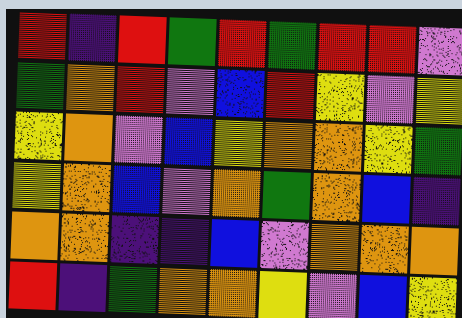[["red", "indigo", "red", "green", "red", "green", "red", "red", "violet"], ["green", "orange", "red", "violet", "blue", "red", "yellow", "violet", "yellow"], ["yellow", "orange", "violet", "blue", "yellow", "orange", "orange", "yellow", "green"], ["yellow", "orange", "blue", "violet", "orange", "green", "orange", "blue", "indigo"], ["orange", "orange", "indigo", "indigo", "blue", "violet", "orange", "orange", "orange"], ["red", "indigo", "green", "orange", "orange", "yellow", "violet", "blue", "yellow"]]